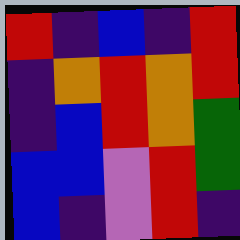[["red", "indigo", "blue", "indigo", "red"], ["indigo", "orange", "red", "orange", "red"], ["indigo", "blue", "red", "orange", "green"], ["blue", "blue", "violet", "red", "green"], ["blue", "indigo", "violet", "red", "indigo"]]